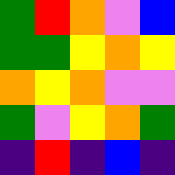[["green", "red", "orange", "violet", "blue"], ["green", "green", "yellow", "orange", "yellow"], ["orange", "yellow", "orange", "violet", "violet"], ["green", "violet", "yellow", "orange", "green"], ["indigo", "red", "indigo", "blue", "indigo"]]